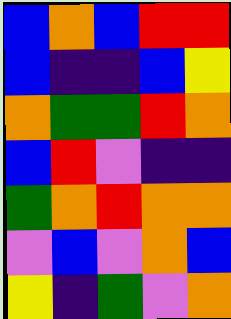[["blue", "orange", "blue", "red", "red"], ["blue", "indigo", "indigo", "blue", "yellow"], ["orange", "green", "green", "red", "orange"], ["blue", "red", "violet", "indigo", "indigo"], ["green", "orange", "red", "orange", "orange"], ["violet", "blue", "violet", "orange", "blue"], ["yellow", "indigo", "green", "violet", "orange"]]